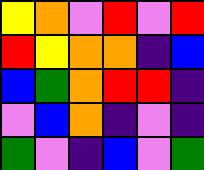[["yellow", "orange", "violet", "red", "violet", "red"], ["red", "yellow", "orange", "orange", "indigo", "blue"], ["blue", "green", "orange", "red", "red", "indigo"], ["violet", "blue", "orange", "indigo", "violet", "indigo"], ["green", "violet", "indigo", "blue", "violet", "green"]]